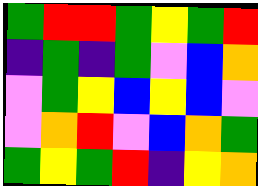[["green", "red", "red", "green", "yellow", "green", "red"], ["indigo", "green", "indigo", "green", "violet", "blue", "orange"], ["violet", "green", "yellow", "blue", "yellow", "blue", "violet"], ["violet", "orange", "red", "violet", "blue", "orange", "green"], ["green", "yellow", "green", "red", "indigo", "yellow", "orange"]]